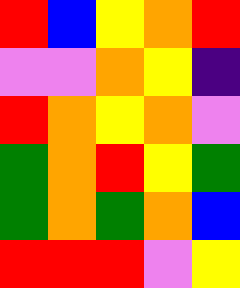[["red", "blue", "yellow", "orange", "red"], ["violet", "violet", "orange", "yellow", "indigo"], ["red", "orange", "yellow", "orange", "violet"], ["green", "orange", "red", "yellow", "green"], ["green", "orange", "green", "orange", "blue"], ["red", "red", "red", "violet", "yellow"]]